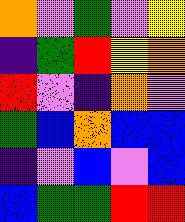[["orange", "violet", "green", "violet", "yellow"], ["indigo", "green", "red", "yellow", "orange"], ["red", "violet", "indigo", "orange", "violet"], ["green", "blue", "orange", "blue", "blue"], ["indigo", "violet", "blue", "violet", "blue"], ["blue", "green", "green", "red", "red"]]